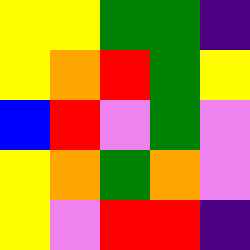[["yellow", "yellow", "green", "green", "indigo"], ["yellow", "orange", "red", "green", "yellow"], ["blue", "red", "violet", "green", "violet"], ["yellow", "orange", "green", "orange", "violet"], ["yellow", "violet", "red", "red", "indigo"]]